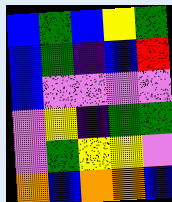[["blue", "green", "blue", "yellow", "green"], ["blue", "green", "indigo", "blue", "red"], ["blue", "violet", "violet", "violet", "violet"], ["violet", "yellow", "indigo", "green", "green"], ["violet", "green", "yellow", "yellow", "violet"], ["orange", "blue", "orange", "orange", "blue"]]